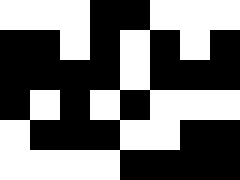[["white", "white", "white", "black", "black", "white", "white", "white"], ["black", "black", "white", "black", "white", "black", "white", "black"], ["black", "black", "black", "black", "white", "black", "black", "black"], ["black", "white", "black", "white", "black", "white", "white", "white"], ["white", "black", "black", "black", "white", "white", "black", "black"], ["white", "white", "white", "white", "black", "black", "black", "black"]]